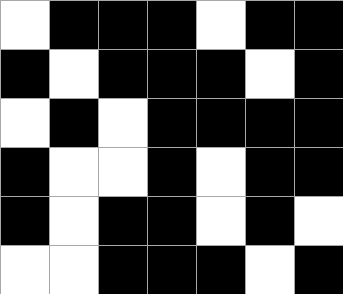[["white", "black", "black", "black", "white", "black", "black"], ["black", "white", "black", "black", "black", "white", "black"], ["white", "black", "white", "black", "black", "black", "black"], ["black", "white", "white", "black", "white", "black", "black"], ["black", "white", "black", "black", "white", "black", "white"], ["white", "white", "black", "black", "black", "white", "black"]]